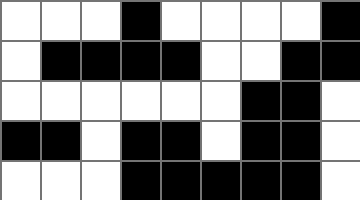[["white", "white", "white", "black", "white", "white", "white", "white", "black"], ["white", "black", "black", "black", "black", "white", "white", "black", "black"], ["white", "white", "white", "white", "white", "white", "black", "black", "white"], ["black", "black", "white", "black", "black", "white", "black", "black", "white"], ["white", "white", "white", "black", "black", "black", "black", "black", "white"]]